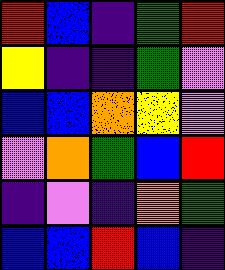[["red", "blue", "indigo", "green", "red"], ["yellow", "indigo", "indigo", "green", "violet"], ["blue", "blue", "orange", "yellow", "violet"], ["violet", "orange", "green", "blue", "red"], ["indigo", "violet", "indigo", "orange", "green"], ["blue", "blue", "red", "blue", "indigo"]]